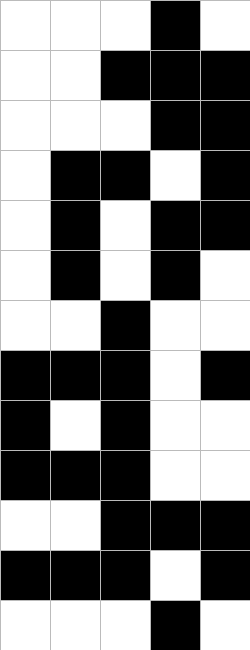[["white", "white", "white", "black", "white"], ["white", "white", "black", "black", "black"], ["white", "white", "white", "black", "black"], ["white", "black", "black", "white", "black"], ["white", "black", "white", "black", "black"], ["white", "black", "white", "black", "white"], ["white", "white", "black", "white", "white"], ["black", "black", "black", "white", "black"], ["black", "white", "black", "white", "white"], ["black", "black", "black", "white", "white"], ["white", "white", "black", "black", "black"], ["black", "black", "black", "white", "black"], ["white", "white", "white", "black", "white"]]